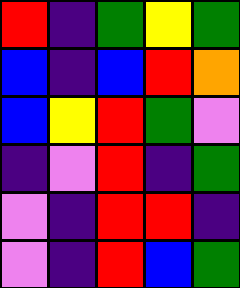[["red", "indigo", "green", "yellow", "green"], ["blue", "indigo", "blue", "red", "orange"], ["blue", "yellow", "red", "green", "violet"], ["indigo", "violet", "red", "indigo", "green"], ["violet", "indigo", "red", "red", "indigo"], ["violet", "indigo", "red", "blue", "green"]]